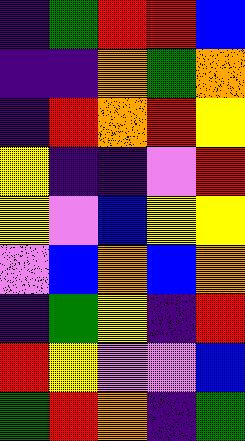[["indigo", "green", "red", "red", "blue"], ["indigo", "indigo", "orange", "green", "orange"], ["indigo", "red", "orange", "red", "yellow"], ["yellow", "indigo", "indigo", "violet", "red"], ["yellow", "violet", "blue", "yellow", "yellow"], ["violet", "blue", "orange", "blue", "orange"], ["indigo", "green", "yellow", "indigo", "red"], ["red", "yellow", "violet", "violet", "blue"], ["green", "red", "orange", "indigo", "green"]]